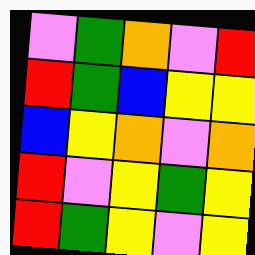[["violet", "green", "orange", "violet", "red"], ["red", "green", "blue", "yellow", "yellow"], ["blue", "yellow", "orange", "violet", "orange"], ["red", "violet", "yellow", "green", "yellow"], ["red", "green", "yellow", "violet", "yellow"]]